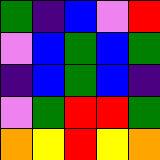[["green", "indigo", "blue", "violet", "red"], ["violet", "blue", "green", "blue", "green"], ["indigo", "blue", "green", "blue", "indigo"], ["violet", "green", "red", "red", "green"], ["orange", "yellow", "red", "yellow", "orange"]]